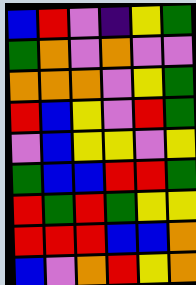[["blue", "red", "violet", "indigo", "yellow", "green"], ["green", "orange", "violet", "orange", "violet", "violet"], ["orange", "orange", "orange", "violet", "yellow", "green"], ["red", "blue", "yellow", "violet", "red", "green"], ["violet", "blue", "yellow", "yellow", "violet", "yellow"], ["green", "blue", "blue", "red", "red", "green"], ["red", "green", "red", "green", "yellow", "yellow"], ["red", "red", "red", "blue", "blue", "orange"], ["blue", "violet", "orange", "red", "yellow", "orange"]]